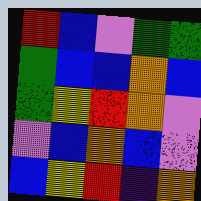[["red", "blue", "violet", "green", "green"], ["green", "blue", "blue", "orange", "blue"], ["green", "yellow", "red", "orange", "violet"], ["violet", "blue", "orange", "blue", "violet"], ["blue", "yellow", "red", "indigo", "orange"]]